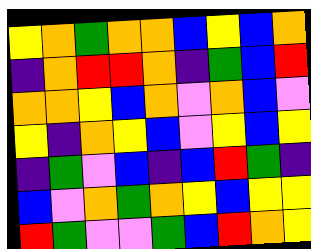[["yellow", "orange", "green", "orange", "orange", "blue", "yellow", "blue", "orange"], ["indigo", "orange", "red", "red", "orange", "indigo", "green", "blue", "red"], ["orange", "orange", "yellow", "blue", "orange", "violet", "orange", "blue", "violet"], ["yellow", "indigo", "orange", "yellow", "blue", "violet", "yellow", "blue", "yellow"], ["indigo", "green", "violet", "blue", "indigo", "blue", "red", "green", "indigo"], ["blue", "violet", "orange", "green", "orange", "yellow", "blue", "yellow", "yellow"], ["red", "green", "violet", "violet", "green", "blue", "red", "orange", "yellow"]]